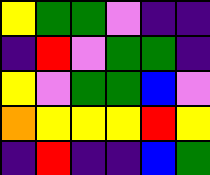[["yellow", "green", "green", "violet", "indigo", "indigo"], ["indigo", "red", "violet", "green", "green", "indigo"], ["yellow", "violet", "green", "green", "blue", "violet"], ["orange", "yellow", "yellow", "yellow", "red", "yellow"], ["indigo", "red", "indigo", "indigo", "blue", "green"]]